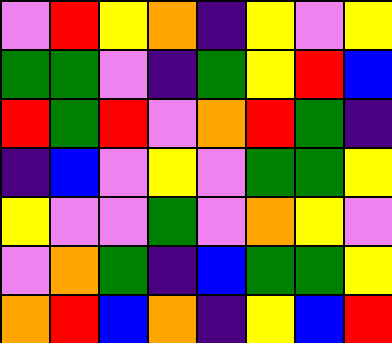[["violet", "red", "yellow", "orange", "indigo", "yellow", "violet", "yellow"], ["green", "green", "violet", "indigo", "green", "yellow", "red", "blue"], ["red", "green", "red", "violet", "orange", "red", "green", "indigo"], ["indigo", "blue", "violet", "yellow", "violet", "green", "green", "yellow"], ["yellow", "violet", "violet", "green", "violet", "orange", "yellow", "violet"], ["violet", "orange", "green", "indigo", "blue", "green", "green", "yellow"], ["orange", "red", "blue", "orange", "indigo", "yellow", "blue", "red"]]